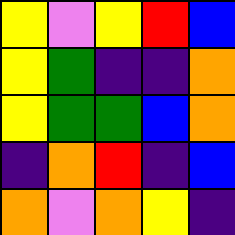[["yellow", "violet", "yellow", "red", "blue"], ["yellow", "green", "indigo", "indigo", "orange"], ["yellow", "green", "green", "blue", "orange"], ["indigo", "orange", "red", "indigo", "blue"], ["orange", "violet", "orange", "yellow", "indigo"]]